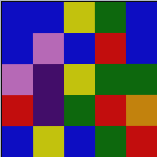[["blue", "blue", "yellow", "green", "blue"], ["blue", "violet", "blue", "red", "blue"], ["violet", "indigo", "yellow", "green", "green"], ["red", "indigo", "green", "red", "orange"], ["blue", "yellow", "blue", "green", "red"]]